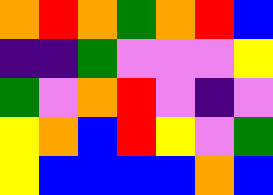[["orange", "red", "orange", "green", "orange", "red", "blue"], ["indigo", "indigo", "green", "violet", "violet", "violet", "yellow"], ["green", "violet", "orange", "red", "violet", "indigo", "violet"], ["yellow", "orange", "blue", "red", "yellow", "violet", "green"], ["yellow", "blue", "blue", "blue", "blue", "orange", "blue"]]